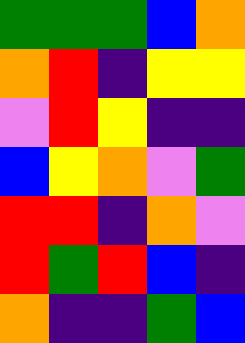[["green", "green", "green", "blue", "orange"], ["orange", "red", "indigo", "yellow", "yellow"], ["violet", "red", "yellow", "indigo", "indigo"], ["blue", "yellow", "orange", "violet", "green"], ["red", "red", "indigo", "orange", "violet"], ["red", "green", "red", "blue", "indigo"], ["orange", "indigo", "indigo", "green", "blue"]]